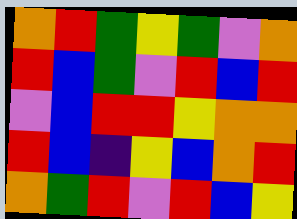[["orange", "red", "green", "yellow", "green", "violet", "orange"], ["red", "blue", "green", "violet", "red", "blue", "red"], ["violet", "blue", "red", "red", "yellow", "orange", "orange"], ["red", "blue", "indigo", "yellow", "blue", "orange", "red"], ["orange", "green", "red", "violet", "red", "blue", "yellow"]]